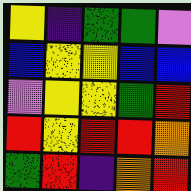[["yellow", "indigo", "green", "green", "violet"], ["blue", "yellow", "yellow", "blue", "blue"], ["violet", "yellow", "yellow", "green", "red"], ["red", "yellow", "red", "red", "orange"], ["green", "red", "indigo", "orange", "red"]]